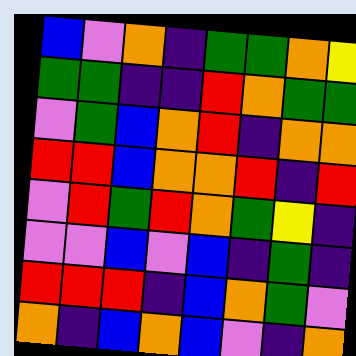[["blue", "violet", "orange", "indigo", "green", "green", "orange", "yellow"], ["green", "green", "indigo", "indigo", "red", "orange", "green", "green"], ["violet", "green", "blue", "orange", "red", "indigo", "orange", "orange"], ["red", "red", "blue", "orange", "orange", "red", "indigo", "red"], ["violet", "red", "green", "red", "orange", "green", "yellow", "indigo"], ["violet", "violet", "blue", "violet", "blue", "indigo", "green", "indigo"], ["red", "red", "red", "indigo", "blue", "orange", "green", "violet"], ["orange", "indigo", "blue", "orange", "blue", "violet", "indigo", "orange"]]